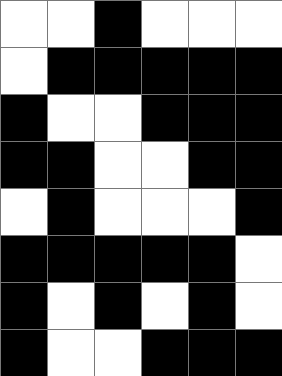[["white", "white", "black", "white", "white", "white"], ["white", "black", "black", "black", "black", "black"], ["black", "white", "white", "black", "black", "black"], ["black", "black", "white", "white", "black", "black"], ["white", "black", "white", "white", "white", "black"], ["black", "black", "black", "black", "black", "white"], ["black", "white", "black", "white", "black", "white"], ["black", "white", "white", "black", "black", "black"]]